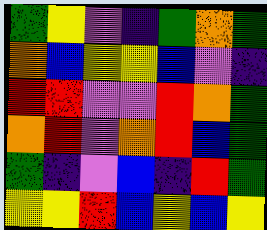[["green", "yellow", "violet", "indigo", "green", "orange", "green"], ["orange", "blue", "yellow", "yellow", "blue", "violet", "indigo"], ["red", "red", "violet", "violet", "red", "orange", "green"], ["orange", "red", "violet", "orange", "red", "blue", "green"], ["green", "indigo", "violet", "blue", "indigo", "red", "green"], ["yellow", "yellow", "red", "blue", "yellow", "blue", "yellow"]]